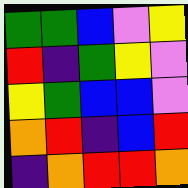[["green", "green", "blue", "violet", "yellow"], ["red", "indigo", "green", "yellow", "violet"], ["yellow", "green", "blue", "blue", "violet"], ["orange", "red", "indigo", "blue", "red"], ["indigo", "orange", "red", "red", "orange"]]